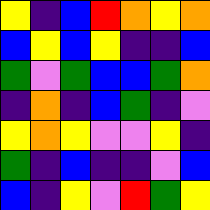[["yellow", "indigo", "blue", "red", "orange", "yellow", "orange"], ["blue", "yellow", "blue", "yellow", "indigo", "indigo", "blue"], ["green", "violet", "green", "blue", "blue", "green", "orange"], ["indigo", "orange", "indigo", "blue", "green", "indigo", "violet"], ["yellow", "orange", "yellow", "violet", "violet", "yellow", "indigo"], ["green", "indigo", "blue", "indigo", "indigo", "violet", "blue"], ["blue", "indigo", "yellow", "violet", "red", "green", "yellow"]]